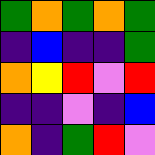[["green", "orange", "green", "orange", "green"], ["indigo", "blue", "indigo", "indigo", "green"], ["orange", "yellow", "red", "violet", "red"], ["indigo", "indigo", "violet", "indigo", "blue"], ["orange", "indigo", "green", "red", "violet"]]